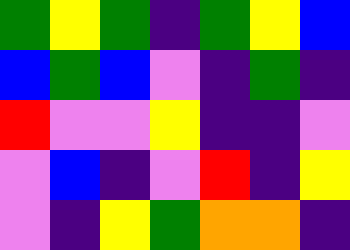[["green", "yellow", "green", "indigo", "green", "yellow", "blue"], ["blue", "green", "blue", "violet", "indigo", "green", "indigo"], ["red", "violet", "violet", "yellow", "indigo", "indigo", "violet"], ["violet", "blue", "indigo", "violet", "red", "indigo", "yellow"], ["violet", "indigo", "yellow", "green", "orange", "orange", "indigo"]]